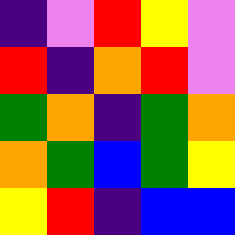[["indigo", "violet", "red", "yellow", "violet"], ["red", "indigo", "orange", "red", "violet"], ["green", "orange", "indigo", "green", "orange"], ["orange", "green", "blue", "green", "yellow"], ["yellow", "red", "indigo", "blue", "blue"]]